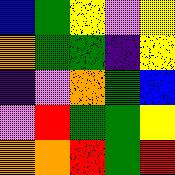[["blue", "green", "yellow", "violet", "yellow"], ["orange", "green", "green", "indigo", "yellow"], ["indigo", "violet", "orange", "green", "blue"], ["violet", "red", "green", "green", "yellow"], ["orange", "orange", "red", "green", "red"]]